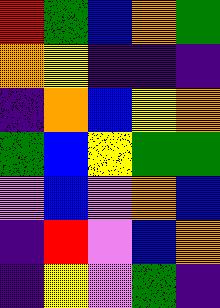[["red", "green", "blue", "orange", "green"], ["orange", "yellow", "indigo", "indigo", "indigo"], ["indigo", "orange", "blue", "yellow", "orange"], ["green", "blue", "yellow", "green", "green"], ["violet", "blue", "violet", "orange", "blue"], ["indigo", "red", "violet", "blue", "orange"], ["indigo", "yellow", "violet", "green", "indigo"]]